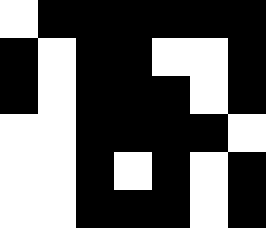[["white", "black", "black", "black", "black", "black", "black"], ["black", "white", "black", "black", "white", "white", "black"], ["black", "white", "black", "black", "black", "white", "black"], ["white", "white", "black", "black", "black", "black", "white"], ["white", "white", "black", "white", "black", "white", "black"], ["white", "white", "black", "black", "black", "white", "black"]]